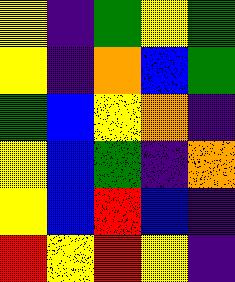[["yellow", "indigo", "green", "yellow", "green"], ["yellow", "indigo", "orange", "blue", "green"], ["green", "blue", "yellow", "orange", "indigo"], ["yellow", "blue", "green", "indigo", "orange"], ["yellow", "blue", "red", "blue", "indigo"], ["red", "yellow", "red", "yellow", "indigo"]]